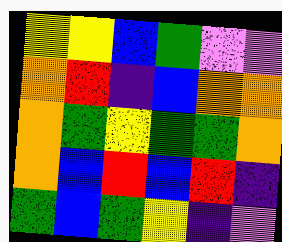[["yellow", "yellow", "blue", "green", "violet", "violet"], ["orange", "red", "indigo", "blue", "orange", "orange"], ["orange", "green", "yellow", "green", "green", "orange"], ["orange", "blue", "red", "blue", "red", "indigo"], ["green", "blue", "green", "yellow", "indigo", "violet"]]